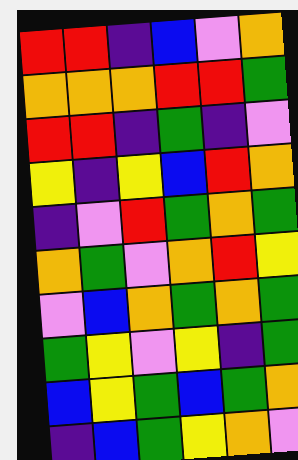[["red", "red", "indigo", "blue", "violet", "orange"], ["orange", "orange", "orange", "red", "red", "green"], ["red", "red", "indigo", "green", "indigo", "violet"], ["yellow", "indigo", "yellow", "blue", "red", "orange"], ["indigo", "violet", "red", "green", "orange", "green"], ["orange", "green", "violet", "orange", "red", "yellow"], ["violet", "blue", "orange", "green", "orange", "green"], ["green", "yellow", "violet", "yellow", "indigo", "green"], ["blue", "yellow", "green", "blue", "green", "orange"], ["indigo", "blue", "green", "yellow", "orange", "violet"]]